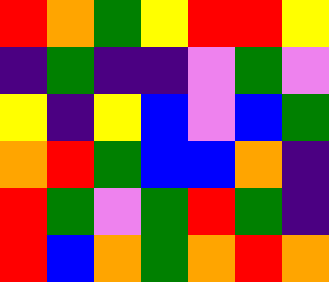[["red", "orange", "green", "yellow", "red", "red", "yellow"], ["indigo", "green", "indigo", "indigo", "violet", "green", "violet"], ["yellow", "indigo", "yellow", "blue", "violet", "blue", "green"], ["orange", "red", "green", "blue", "blue", "orange", "indigo"], ["red", "green", "violet", "green", "red", "green", "indigo"], ["red", "blue", "orange", "green", "orange", "red", "orange"]]